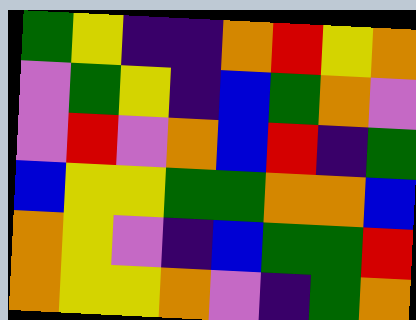[["green", "yellow", "indigo", "indigo", "orange", "red", "yellow", "orange"], ["violet", "green", "yellow", "indigo", "blue", "green", "orange", "violet"], ["violet", "red", "violet", "orange", "blue", "red", "indigo", "green"], ["blue", "yellow", "yellow", "green", "green", "orange", "orange", "blue"], ["orange", "yellow", "violet", "indigo", "blue", "green", "green", "red"], ["orange", "yellow", "yellow", "orange", "violet", "indigo", "green", "orange"]]